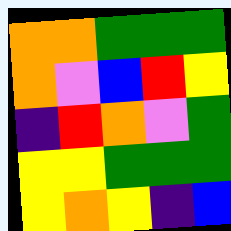[["orange", "orange", "green", "green", "green"], ["orange", "violet", "blue", "red", "yellow"], ["indigo", "red", "orange", "violet", "green"], ["yellow", "yellow", "green", "green", "green"], ["yellow", "orange", "yellow", "indigo", "blue"]]